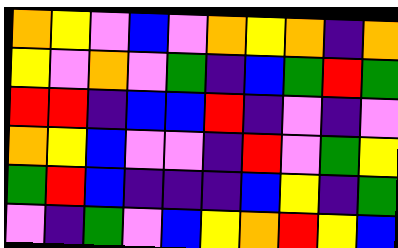[["orange", "yellow", "violet", "blue", "violet", "orange", "yellow", "orange", "indigo", "orange"], ["yellow", "violet", "orange", "violet", "green", "indigo", "blue", "green", "red", "green"], ["red", "red", "indigo", "blue", "blue", "red", "indigo", "violet", "indigo", "violet"], ["orange", "yellow", "blue", "violet", "violet", "indigo", "red", "violet", "green", "yellow"], ["green", "red", "blue", "indigo", "indigo", "indigo", "blue", "yellow", "indigo", "green"], ["violet", "indigo", "green", "violet", "blue", "yellow", "orange", "red", "yellow", "blue"]]